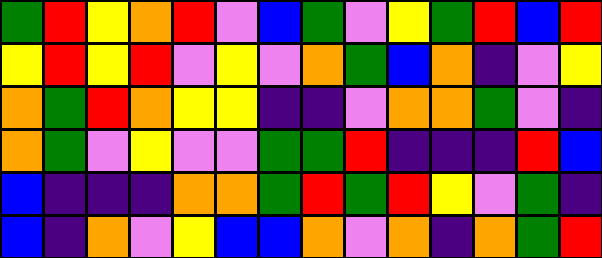[["green", "red", "yellow", "orange", "red", "violet", "blue", "green", "violet", "yellow", "green", "red", "blue", "red"], ["yellow", "red", "yellow", "red", "violet", "yellow", "violet", "orange", "green", "blue", "orange", "indigo", "violet", "yellow"], ["orange", "green", "red", "orange", "yellow", "yellow", "indigo", "indigo", "violet", "orange", "orange", "green", "violet", "indigo"], ["orange", "green", "violet", "yellow", "violet", "violet", "green", "green", "red", "indigo", "indigo", "indigo", "red", "blue"], ["blue", "indigo", "indigo", "indigo", "orange", "orange", "green", "red", "green", "red", "yellow", "violet", "green", "indigo"], ["blue", "indigo", "orange", "violet", "yellow", "blue", "blue", "orange", "violet", "orange", "indigo", "orange", "green", "red"]]